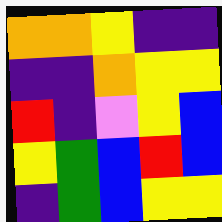[["orange", "orange", "yellow", "indigo", "indigo"], ["indigo", "indigo", "orange", "yellow", "yellow"], ["red", "indigo", "violet", "yellow", "blue"], ["yellow", "green", "blue", "red", "blue"], ["indigo", "green", "blue", "yellow", "yellow"]]